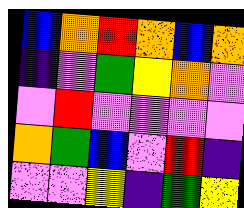[["blue", "orange", "red", "orange", "blue", "orange"], ["indigo", "violet", "green", "yellow", "orange", "violet"], ["violet", "red", "violet", "violet", "violet", "violet"], ["orange", "green", "blue", "violet", "red", "indigo"], ["violet", "violet", "yellow", "indigo", "green", "yellow"]]